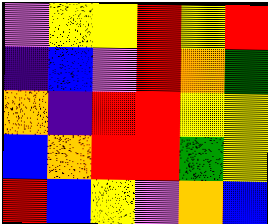[["violet", "yellow", "yellow", "red", "yellow", "red"], ["indigo", "blue", "violet", "red", "orange", "green"], ["orange", "indigo", "red", "red", "yellow", "yellow"], ["blue", "orange", "red", "red", "green", "yellow"], ["red", "blue", "yellow", "violet", "orange", "blue"]]